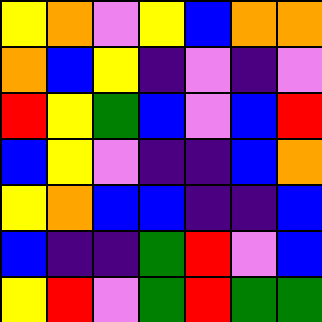[["yellow", "orange", "violet", "yellow", "blue", "orange", "orange"], ["orange", "blue", "yellow", "indigo", "violet", "indigo", "violet"], ["red", "yellow", "green", "blue", "violet", "blue", "red"], ["blue", "yellow", "violet", "indigo", "indigo", "blue", "orange"], ["yellow", "orange", "blue", "blue", "indigo", "indigo", "blue"], ["blue", "indigo", "indigo", "green", "red", "violet", "blue"], ["yellow", "red", "violet", "green", "red", "green", "green"]]